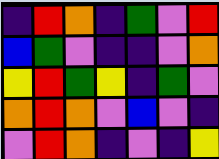[["indigo", "red", "orange", "indigo", "green", "violet", "red"], ["blue", "green", "violet", "indigo", "indigo", "violet", "orange"], ["yellow", "red", "green", "yellow", "indigo", "green", "violet"], ["orange", "red", "orange", "violet", "blue", "violet", "indigo"], ["violet", "red", "orange", "indigo", "violet", "indigo", "yellow"]]